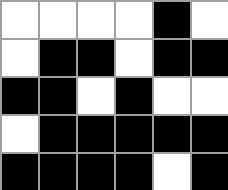[["white", "white", "white", "white", "black", "white"], ["white", "black", "black", "white", "black", "black"], ["black", "black", "white", "black", "white", "white"], ["white", "black", "black", "black", "black", "black"], ["black", "black", "black", "black", "white", "black"]]